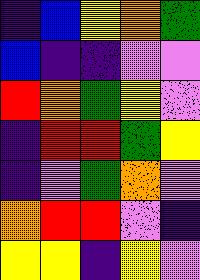[["indigo", "blue", "yellow", "orange", "green"], ["blue", "indigo", "indigo", "violet", "violet"], ["red", "orange", "green", "yellow", "violet"], ["indigo", "red", "red", "green", "yellow"], ["indigo", "violet", "green", "orange", "violet"], ["orange", "red", "red", "violet", "indigo"], ["yellow", "yellow", "indigo", "yellow", "violet"]]